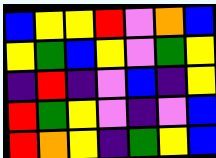[["blue", "yellow", "yellow", "red", "violet", "orange", "blue"], ["yellow", "green", "blue", "yellow", "violet", "green", "yellow"], ["indigo", "red", "indigo", "violet", "blue", "indigo", "yellow"], ["red", "green", "yellow", "violet", "indigo", "violet", "blue"], ["red", "orange", "yellow", "indigo", "green", "yellow", "blue"]]